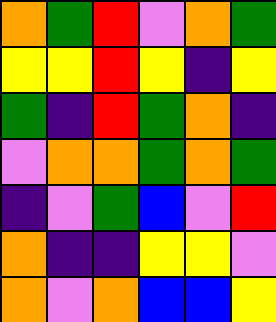[["orange", "green", "red", "violet", "orange", "green"], ["yellow", "yellow", "red", "yellow", "indigo", "yellow"], ["green", "indigo", "red", "green", "orange", "indigo"], ["violet", "orange", "orange", "green", "orange", "green"], ["indigo", "violet", "green", "blue", "violet", "red"], ["orange", "indigo", "indigo", "yellow", "yellow", "violet"], ["orange", "violet", "orange", "blue", "blue", "yellow"]]